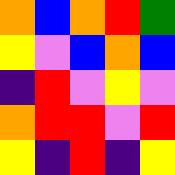[["orange", "blue", "orange", "red", "green"], ["yellow", "violet", "blue", "orange", "blue"], ["indigo", "red", "violet", "yellow", "violet"], ["orange", "red", "red", "violet", "red"], ["yellow", "indigo", "red", "indigo", "yellow"]]